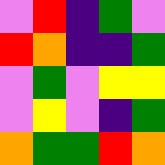[["violet", "red", "indigo", "green", "violet"], ["red", "orange", "indigo", "indigo", "green"], ["violet", "green", "violet", "yellow", "yellow"], ["violet", "yellow", "violet", "indigo", "green"], ["orange", "green", "green", "red", "orange"]]